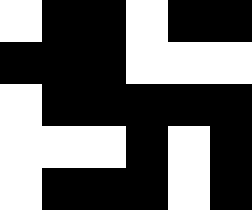[["white", "black", "black", "white", "black", "black"], ["black", "black", "black", "white", "white", "white"], ["white", "black", "black", "black", "black", "black"], ["white", "white", "white", "black", "white", "black"], ["white", "black", "black", "black", "white", "black"]]